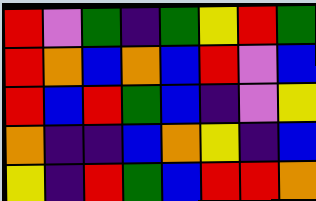[["red", "violet", "green", "indigo", "green", "yellow", "red", "green"], ["red", "orange", "blue", "orange", "blue", "red", "violet", "blue"], ["red", "blue", "red", "green", "blue", "indigo", "violet", "yellow"], ["orange", "indigo", "indigo", "blue", "orange", "yellow", "indigo", "blue"], ["yellow", "indigo", "red", "green", "blue", "red", "red", "orange"]]